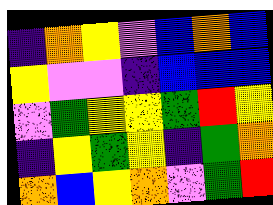[["indigo", "orange", "yellow", "violet", "blue", "orange", "blue"], ["yellow", "violet", "violet", "indigo", "blue", "blue", "blue"], ["violet", "green", "yellow", "yellow", "green", "red", "yellow"], ["indigo", "yellow", "green", "yellow", "indigo", "green", "orange"], ["orange", "blue", "yellow", "orange", "violet", "green", "red"]]